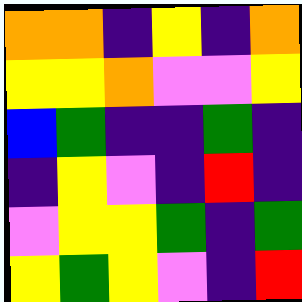[["orange", "orange", "indigo", "yellow", "indigo", "orange"], ["yellow", "yellow", "orange", "violet", "violet", "yellow"], ["blue", "green", "indigo", "indigo", "green", "indigo"], ["indigo", "yellow", "violet", "indigo", "red", "indigo"], ["violet", "yellow", "yellow", "green", "indigo", "green"], ["yellow", "green", "yellow", "violet", "indigo", "red"]]